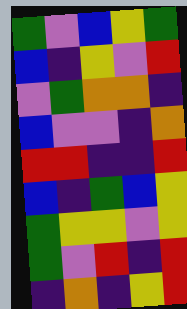[["green", "violet", "blue", "yellow", "green"], ["blue", "indigo", "yellow", "violet", "red"], ["violet", "green", "orange", "orange", "indigo"], ["blue", "violet", "violet", "indigo", "orange"], ["red", "red", "indigo", "indigo", "red"], ["blue", "indigo", "green", "blue", "yellow"], ["green", "yellow", "yellow", "violet", "yellow"], ["green", "violet", "red", "indigo", "red"], ["indigo", "orange", "indigo", "yellow", "red"]]